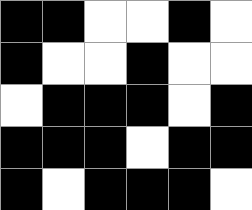[["black", "black", "white", "white", "black", "white"], ["black", "white", "white", "black", "white", "white"], ["white", "black", "black", "black", "white", "black"], ["black", "black", "black", "white", "black", "black"], ["black", "white", "black", "black", "black", "white"]]